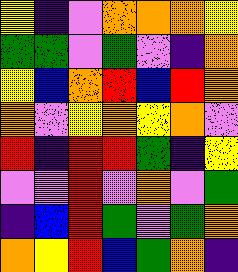[["yellow", "indigo", "violet", "orange", "orange", "orange", "yellow"], ["green", "green", "violet", "green", "violet", "indigo", "orange"], ["yellow", "blue", "orange", "red", "blue", "red", "orange"], ["orange", "violet", "yellow", "orange", "yellow", "orange", "violet"], ["red", "indigo", "red", "red", "green", "indigo", "yellow"], ["violet", "violet", "red", "violet", "orange", "violet", "green"], ["indigo", "blue", "red", "green", "violet", "green", "orange"], ["orange", "yellow", "red", "blue", "green", "orange", "indigo"]]